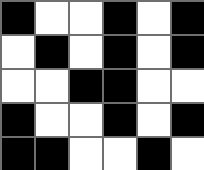[["black", "white", "white", "black", "white", "black"], ["white", "black", "white", "black", "white", "black"], ["white", "white", "black", "black", "white", "white"], ["black", "white", "white", "black", "white", "black"], ["black", "black", "white", "white", "black", "white"]]